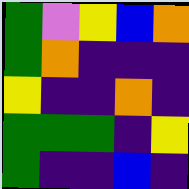[["green", "violet", "yellow", "blue", "orange"], ["green", "orange", "indigo", "indigo", "indigo"], ["yellow", "indigo", "indigo", "orange", "indigo"], ["green", "green", "green", "indigo", "yellow"], ["green", "indigo", "indigo", "blue", "indigo"]]